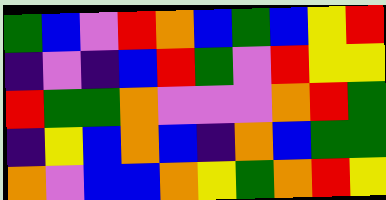[["green", "blue", "violet", "red", "orange", "blue", "green", "blue", "yellow", "red"], ["indigo", "violet", "indigo", "blue", "red", "green", "violet", "red", "yellow", "yellow"], ["red", "green", "green", "orange", "violet", "violet", "violet", "orange", "red", "green"], ["indigo", "yellow", "blue", "orange", "blue", "indigo", "orange", "blue", "green", "green"], ["orange", "violet", "blue", "blue", "orange", "yellow", "green", "orange", "red", "yellow"]]